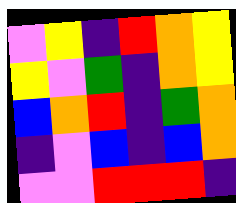[["violet", "yellow", "indigo", "red", "orange", "yellow"], ["yellow", "violet", "green", "indigo", "orange", "yellow"], ["blue", "orange", "red", "indigo", "green", "orange"], ["indigo", "violet", "blue", "indigo", "blue", "orange"], ["violet", "violet", "red", "red", "red", "indigo"]]